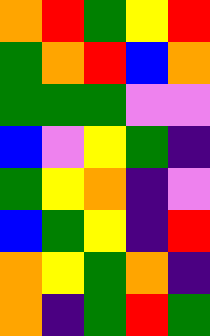[["orange", "red", "green", "yellow", "red"], ["green", "orange", "red", "blue", "orange"], ["green", "green", "green", "violet", "violet"], ["blue", "violet", "yellow", "green", "indigo"], ["green", "yellow", "orange", "indigo", "violet"], ["blue", "green", "yellow", "indigo", "red"], ["orange", "yellow", "green", "orange", "indigo"], ["orange", "indigo", "green", "red", "green"]]